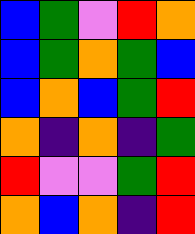[["blue", "green", "violet", "red", "orange"], ["blue", "green", "orange", "green", "blue"], ["blue", "orange", "blue", "green", "red"], ["orange", "indigo", "orange", "indigo", "green"], ["red", "violet", "violet", "green", "red"], ["orange", "blue", "orange", "indigo", "red"]]